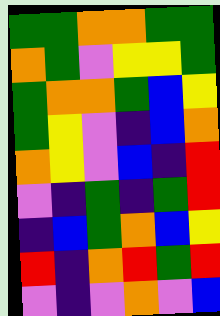[["green", "green", "orange", "orange", "green", "green"], ["orange", "green", "violet", "yellow", "yellow", "green"], ["green", "orange", "orange", "green", "blue", "yellow"], ["green", "yellow", "violet", "indigo", "blue", "orange"], ["orange", "yellow", "violet", "blue", "indigo", "red"], ["violet", "indigo", "green", "indigo", "green", "red"], ["indigo", "blue", "green", "orange", "blue", "yellow"], ["red", "indigo", "orange", "red", "green", "red"], ["violet", "indigo", "violet", "orange", "violet", "blue"]]